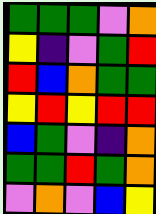[["green", "green", "green", "violet", "orange"], ["yellow", "indigo", "violet", "green", "red"], ["red", "blue", "orange", "green", "green"], ["yellow", "red", "yellow", "red", "red"], ["blue", "green", "violet", "indigo", "orange"], ["green", "green", "red", "green", "orange"], ["violet", "orange", "violet", "blue", "yellow"]]